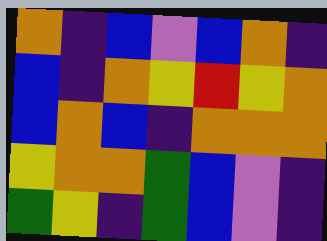[["orange", "indigo", "blue", "violet", "blue", "orange", "indigo"], ["blue", "indigo", "orange", "yellow", "red", "yellow", "orange"], ["blue", "orange", "blue", "indigo", "orange", "orange", "orange"], ["yellow", "orange", "orange", "green", "blue", "violet", "indigo"], ["green", "yellow", "indigo", "green", "blue", "violet", "indigo"]]